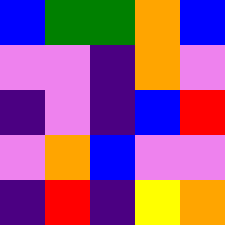[["blue", "green", "green", "orange", "blue"], ["violet", "violet", "indigo", "orange", "violet"], ["indigo", "violet", "indigo", "blue", "red"], ["violet", "orange", "blue", "violet", "violet"], ["indigo", "red", "indigo", "yellow", "orange"]]